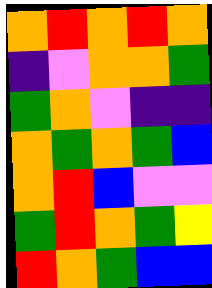[["orange", "red", "orange", "red", "orange"], ["indigo", "violet", "orange", "orange", "green"], ["green", "orange", "violet", "indigo", "indigo"], ["orange", "green", "orange", "green", "blue"], ["orange", "red", "blue", "violet", "violet"], ["green", "red", "orange", "green", "yellow"], ["red", "orange", "green", "blue", "blue"]]